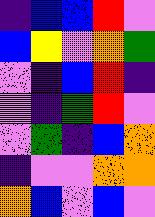[["indigo", "blue", "blue", "red", "violet"], ["blue", "yellow", "violet", "orange", "green"], ["violet", "indigo", "blue", "red", "indigo"], ["violet", "indigo", "green", "red", "violet"], ["violet", "green", "indigo", "blue", "orange"], ["indigo", "violet", "violet", "orange", "orange"], ["orange", "blue", "violet", "blue", "violet"]]